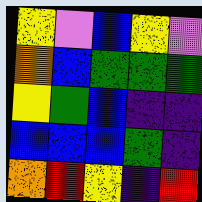[["yellow", "violet", "blue", "yellow", "violet"], ["orange", "blue", "green", "green", "green"], ["yellow", "green", "blue", "indigo", "indigo"], ["blue", "blue", "blue", "green", "indigo"], ["orange", "red", "yellow", "indigo", "red"]]